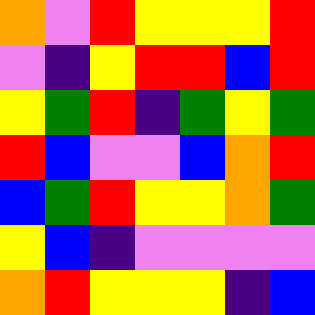[["orange", "violet", "red", "yellow", "yellow", "yellow", "red"], ["violet", "indigo", "yellow", "red", "red", "blue", "red"], ["yellow", "green", "red", "indigo", "green", "yellow", "green"], ["red", "blue", "violet", "violet", "blue", "orange", "red"], ["blue", "green", "red", "yellow", "yellow", "orange", "green"], ["yellow", "blue", "indigo", "violet", "violet", "violet", "violet"], ["orange", "red", "yellow", "yellow", "yellow", "indigo", "blue"]]